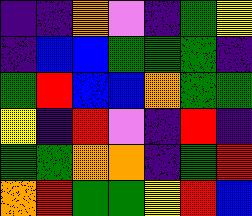[["indigo", "indigo", "orange", "violet", "indigo", "green", "yellow"], ["indigo", "blue", "blue", "green", "green", "green", "indigo"], ["green", "red", "blue", "blue", "orange", "green", "green"], ["yellow", "indigo", "red", "violet", "indigo", "red", "indigo"], ["green", "green", "orange", "orange", "indigo", "green", "red"], ["orange", "red", "green", "green", "yellow", "red", "blue"]]